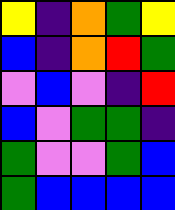[["yellow", "indigo", "orange", "green", "yellow"], ["blue", "indigo", "orange", "red", "green"], ["violet", "blue", "violet", "indigo", "red"], ["blue", "violet", "green", "green", "indigo"], ["green", "violet", "violet", "green", "blue"], ["green", "blue", "blue", "blue", "blue"]]